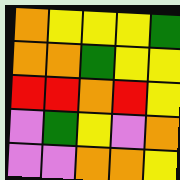[["orange", "yellow", "yellow", "yellow", "green"], ["orange", "orange", "green", "yellow", "yellow"], ["red", "red", "orange", "red", "yellow"], ["violet", "green", "yellow", "violet", "orange"], ["violet", "violet", "orange", "orange", "yellow"]]